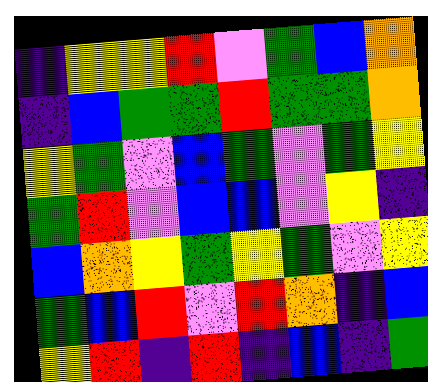[["indigo", "yellow", "yellow", "red", "violet", "green", "blue", "orange"], ["indigo", "blue", "green", "green", "red", "green", "green", "orange"], ["yellow", "green", "violet", "blue", "green", "violet", "green", "yellow"], ["green", "red", "violet", "blue", "blue", "violet", "yellow", "indigo"], ["blue", "orange", "yellow", "green", "yellow", "green", "violet", "yellow"], ["green", "blue", "red", "violet", "red", "orange", "indigo", "blue"], ["yellow", "red", "indigo", "red", "indigo", "blue", "indigo", "green"]]